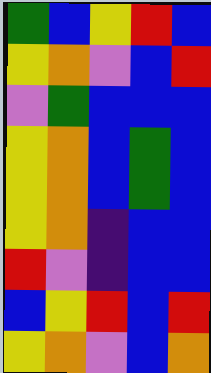[["green", "blue", "yellow", "red", "blue"], ["yellow", "orange", "violet", "blue", "red"], ["violet", "green", "blue", "blue", "blue"], ["yellow", "orange", "blue", "green", "blue"], ["yellow", "orange", "blue", "green", "blue"], ["yellow", "orange", "indigo", "blue", "blue"], ["red", "violet", "indigo", "blue", "blue"], ["blue", "yellow", "red", "blue", "red"], ["yellow", "orange", "violet", "blue", "orange"]]